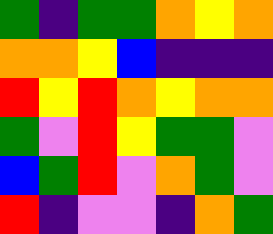[["green", "indigo", "green", "green", "orange", "yellow", "orange"], ["orange", "orange", "yellow", "blue", "indigo", "indigo", "indigo"], ["red", "yellow", "red", "orange", "yellow", "orange", "orange"], ["green", "violet", "red", "yellow", "green", "green", "violet"], ["blue", "green", "red", "violet", "orange", "green", "violet"], ["red", "indigo", "violet", "violet", "indigo", "orange", "green"]]